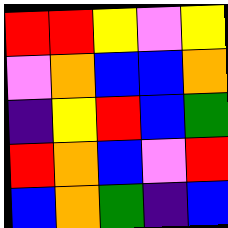[["red", "red", "yellow", "violet", "yellow"], ["violet", "orange", "blue", "blue", "orange"], ["indigo", "yellow", "red", "blue", "green"], ["red", "orange", "blue", "violet", "red"], ["blue", "orange", "green", "indigo", "blue"]]